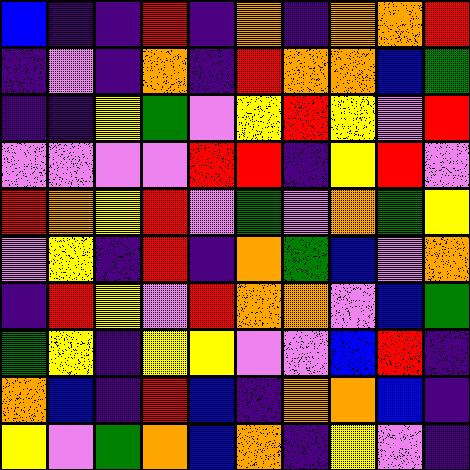[["blue", "indigo", "indigo", "red", "indigo", "orange", "indigo", "orange", "orange", "red"], ["indigo", "violet", "indigo", "orange", "indigo", "red", "orange", "orange", "blue", "green"], ["indigo", "indigo", "yellow", "green", "violet", "yellow", "red", "yellow", "violet", "red"], ["violet", "violet", "violet", "violet", "red", "red", "indigo", "yellow", "red", "violet"], ["red", "orange", "yellow", "red", "violet", "green", "violet", "orange", "green", "yellow"], ["violet", "yellow", "indigo", "red", "indigo", "orange", "green", "blue", "violet", "orange"], ["indigo", "red", "yellow", "violet", "red", "orange", "orange", "violet", "blue", "green"], ["green", "yellow", "indigo", "yellow", "yellow", "violet", "violet", "blue", "red", "indigo"], ["orange", "blue", "indigo", "red", "blue", "indigo", "orange", "orange", "blue", "indigo"], ["yellow", "violet", "green", "orange", "blue", "orange", "indigo", "yellow", "violet", "indigo"]]